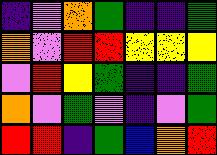[["indigo", "violet", "orange", "green", "indigo", "indigo", "green"], ["orange", "violet", "red", "red", "yellow", "yellow", "yellow"], ["violet", "red", "yellow", "green", "indigo", "indigo", "green"], ["orange", "violet", "green", "violet", "indigo", "violet", "green"], ["red", "red", "indigo", "green", "blue", "orange", "red"]]